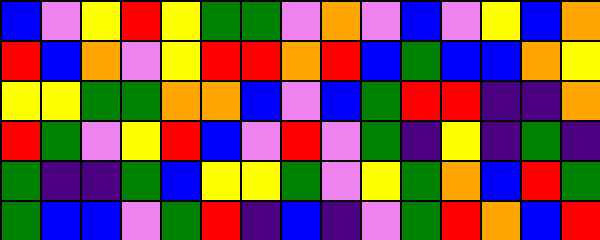[["blue", "violet", "yellow", "red", "yellow", "green", "green", "violet", "orange", "violet", "blue", "violet", "yellow", "blue", "orange"], ["red", "blue", "orange", "violet", "yellow", "red", "red", "orange", "red", "blue", "green", "blue", "blue", "orange", "yellow"], ["yellow", "yellow", "green", "green", "orange", "orange", "blue", "violet", "blue", "green", "red", "red", "indigo", "indigo", "orange"], ["red", "green", "violet", "yellow", "red", "blue", "violet", "red", "violet", "green", "indigo", "yellow", "indigo", "green", "indigo"], ["green", "indigo", "indigo", "green", "blue", "yellow", "yellow", "green", "violet", "yellow", "green", "orange", "blue", "red", "green"], ["green", "blue", "blue", "violet", "green", "red", "indigo", "blue", "indigo", "violet", "green", "red", "orange", "blue", "red"]]